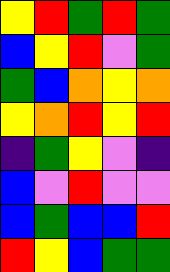[["yellow", "red", "green", "red", "green"], ["blue", "yellow", "red", "violet", "green"], ["green", "blue", "orange", "yellow", "orange"], ["yellow", "orange", "red", "yellow", "red"], ["indigo", "green", "yellow", "violet", "indigo"], ["blue", "violet", "red", "violet", "violet"], ["blue", "green", "blue", "blue", "red"], ["red", "yellow", "blue", "green", "green"]]